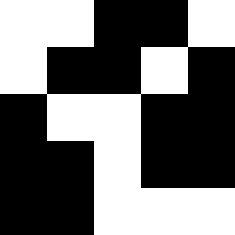[["white", "white", "black", "black", "white"], ["white", "black", "black", "white", "black"], ["black", "white", "white", "black", "black"], ["black", "black", "white", "black", "black"], ["black", "black", "white", "white", "white"]]